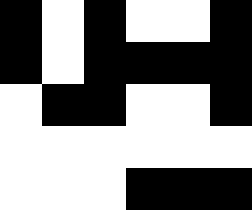[["black", "white", "black", "white", "white", "black"], ["black", "white", "black", "black", "black", "black"], ["white", "black", "black", "white", "white", "black"], ["white", "white", "white", "white", "white", "white"], ["white", "white", "white", "black", "black", "black"]]